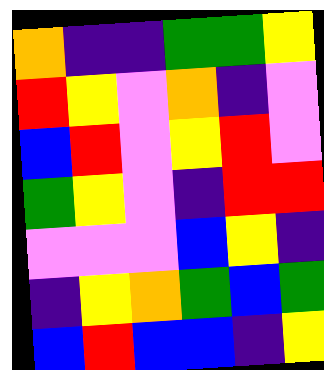[["orange", "indigo", "indigo", "green", "green", "yellow"], ["red", "yellow", "violet", "orange", "indigo", "violet"], ["blue", "red", "violet", "yellow", "red", "violet"], ["green", "yellow", "violet", "indigo", "red", "red"], ["violet", "violet", "violet", "blue", "yellow", "indigo"], ["indigo", "yellow", "orange", "green", "blue", "green"], ["blue", "red", "blue", "blue", "indigo", "yellow"]]